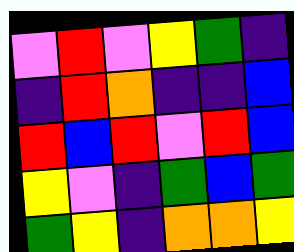[["violet", "red", "violet", "yellow", "green", "indigo"], ["indigo", "red", "orange", "indigo", "indigo", "blue"], ["red", "blue", "red", "violet", "red", "blue"], ["yellow", "violet", "indigo", "green", "blue", "green"], ["green", "yellow", "indigo", "orange", "orange", "yellow"]]